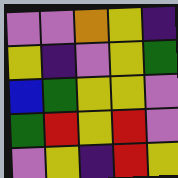[["violet", "violet", "orange", "yellow", "indigo"], ["yellow", "indigo", "violet", "yellow", "green"], ["blue", "green", "yellow", "yellow", "violet"], ["green", "red", "yellow", "red", "violet"], ["violet", "yellow", "indigo", "red", "yellow"]]